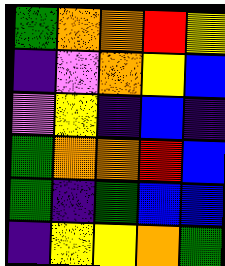[["green", "orange", "orange", "red", "yellow"], ["indigo", "violet", "orange", "yellow", "blue"], ["violet", "yellow", "indigo", "blue", "indigo"], ["green", "orange", "orange", "red", "blue"], ["green", "indigo", "green", "blue", "blue"], ["indigo", "yellow", "yellow", "orange", "green"]]